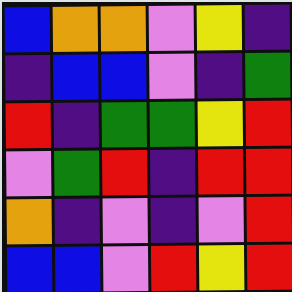[["blue", "orange", "orange", "violet", "yellow", "indigo"], ["indigo", "blue", "blue", "violet", "indigo", "green"], ["red", "indigo", "green", "green", "yellow", "red"], ["violet", "green", "red", "indigo", "red", "red"], ["orange", "indigo", "violet", "indigo", "violet", "red"], ["blue", "blue", "violet", "red", "yellow", "red"]]